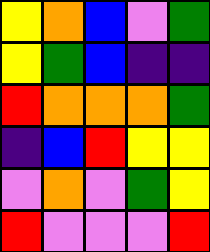[["yellow", "orange", "blue", "violet", "green"], ["yellow", "green", "blue", "indigo", "indigo"], ["red", "orange", "orange", "orange", "green"], ["indigo", "blue", "red", "yellow", "yellow"], ["violet", "orange", "violet", "green", "yellow"], ["red", "violet", "violet", "violet", "red"]]